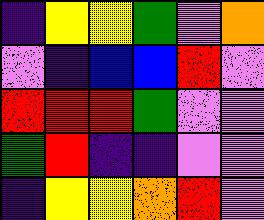[["indigo", "yellow", "yellow", "green", "violet", "orange"], ["violet", "indigo", "blue", "blue", "red", "violet"], ["red", "red", "red", "green", "violet", "violet"], ["green", "red", "indigo", "indigo", "violet", "violet"], ["indigo", "yellow", "yellow", "orange", "red", "violet"]]